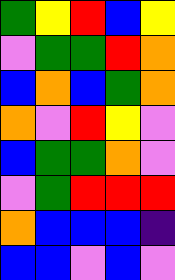[["green", "yellow", "red", "blue", "yellow"], ["violet", "green", "green", "red", "orange"], ["blue", "orange", "blue", "green", "orange"], ["orange", "violet", "red", "yellow", "violet"], ["blue", "green", "green", "orange", "violet"], ["violet", "green", "red", "red", "red"], ["orange", "blue", "blue", "blue", "indigo"], ["blue", "blue", "violet", "blue", "violet"]]